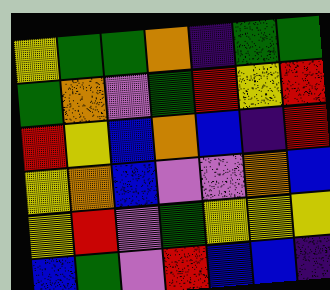[["yellow", "green", "green", "orange", "indigo", "green", "green"], ["green", "orange", "violet", "green", "red", "yellow", "red"], ["red", "yellow", "blue", "orange", "blue", "indigo", "red"], ["yellow", "orange", "blue", "violet", "violet", "orange", "blue"], ["yellow", "red", "violet", "green", "yellow", "yellow", "yellow"], ["blue", "green", "violet", "red", "blue", "blue", "indigo"]]